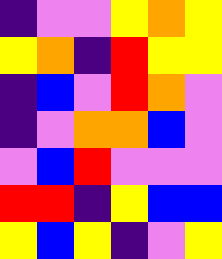[["indigo", "violet", "violet", "yellow", "orange", "yellow"], ["yellow", "orange", "indigo", "red", "yellow", "yellow"], ["indigo", "blue", "violet", "red", "orange", "violet"], ["indigo", "violet", "orange", "orange", "blue", "violet"], ["violet", "blue", "red", "violet", "violet", "violet"], ["red", "red", "indigo", "yellow", "blue", "blue"], ["yellow", "blue", "yellow", "indigo", "violet", "yellow"]]